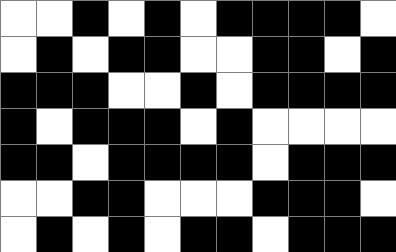[["white", "white", "black", "white", "black", "white", "black", "black", "black", "black", "white"], ["white", "black", "white", "black", "black", "white", "white", "black", "black", "white", "black"], ["black", "black", "black", "white", "white", "black", "white", "black", "black", "black", "black"], ["black", "white", "black", "black", "black", "white", "black", "white", "white", "white", "white"], ["black", "black", "white", "black", "black", "black", "black", "white", "black", "black", "black"], ["white", "white", "black", "black", "white", "white", "white", "black", "black", "black", "white"], ["white", "black", "white", "black", "white", "black", "black", "white", "black", "black", "black"]]